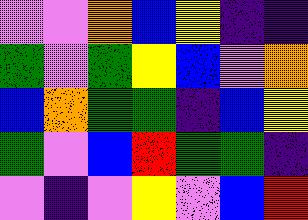[["violet", "violet", "orange", "blue", "yellow", "indigo", "indigo"], ["green", "violet", "green", "yellow", "blue", "violet", "orange"], ["blue", "orange", "green", "green", "indigo", "blue", "yellow"], ["green", "violet", "blue", "red", "green", "green", "indigo"], ["violet", "indigo", "violet", "yellow", "violet", "blue", "red"]]